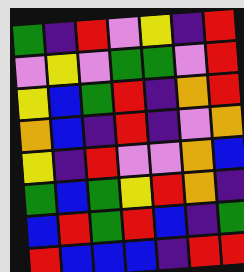[["green", "indigo", "red", "violet", "yellow", "indigo", "red"], ["violet", "yellow", "violet", "green", "green", "violet", "red"], ["yellow", "blue", "green", "red", "indigo", "orange", "red"], ["orange", "blue", "indigo", "red", "indigo", "violet", "orange"], ["yellow", "indigo", "red", "violet", "violet", "orange", "blue"], ["green", "blue", "green", "yellow", "red", "orange", "indigo"], ["blue", "red", "green", "red", "blue", "indigo", "green"], ["red", "blue", "blue", "blue", "indigo", "red", "red"]]